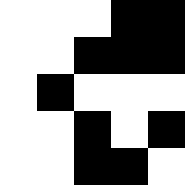[["white", "white", "white", "black", "black"], ["white", "white", "black", "black", "black"], ["white", "black", "white", "white", "white"], ["white", "white", "black", "white", "black"], ["white", "white", "black", "black", "white"]]